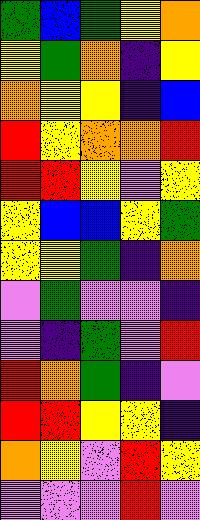[["green", "blue", "green", "yellow", "orange"], ["yellow", "green", "orange", "indigo", "yellow"], ["orange", "yellow", "yellow", "indigo", "blue"], ["red", "yellow", "orange", "orange", "red"], ["red", "red", "yellow", "violet", "yellow"], ["yellow", "blue", "blue", "yellow", "green"], ["yellow", "yellow", "green", "indigo", "orange"], ["violet", "green", "violet", "violet", "indigo"], ["violet", "indigo", "green", "violet", "red"], ["red", "orange", "green", "indigo", "violet"], ["red", "red", "yellow", "yellow", "indigo"], ["orange", "yellow", "violet", "red", "yellow"], ["violet", "violet", "violet", "red", "violet"]]